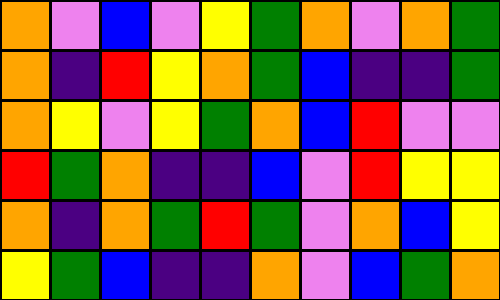[["orange", "violet", "blue", "violet", "yellow", "green", "orange", "violet", "orange", "green"], ["orange", "indigo", "red", "yellow", "orange", "green", "blue", "indigo", "indigo", "green"], ["orange", "yellow", "violet", "yellow", "green", "orange", "blue", "red", "violet", "violet"], ["red", "green", "orange", "indigo", "indigo", "blue", "violet", "red", "yellow", "yellow"], ["orange", "indigo", "orange", "green", "red", "green", "violet", "orange", "blue", "yellow"], ["yellow", "green", "blue", "indigo", "indigo", "orange", "violet", "blue", "green", "orange"]]